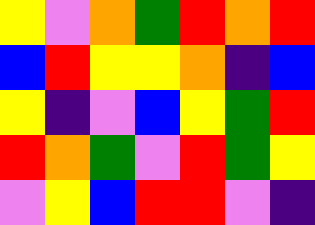[["yellow", "violet", "orange", "green", "red", "orange", "red"], ["blue", "red", "yellow", "yellow", "orange", "indigo", "blue"], ["yellow", "indigo", "violet", "blue", "yellow", "green", "red"], ["red", "orange", "green", "violet", "red", "green", "yellow"], ["violet", "yellow", "blue", "red", "red", "violet", "indigo"]]